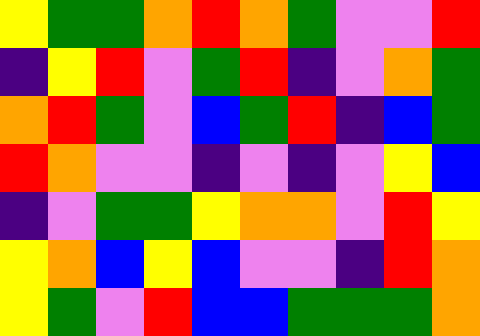[["yellow", "green", "green", "orange", "red", "orange", "green", "violet", "violet", "red"], ["indigo", "yellow", "red", "violet", "green", "red", "indigo", "violet", "orange", "green"], ["orange", "red", "green", "violet", "blue", "green", "red", "indigo", "blue", "green"], ["red", "orange", "violet", "violet", "indigo", "violet", "indigo", "violet", "yellow", "blue"], ["indigo", "violet", "green", "green", "yellow", "orange", "orange", "violet", "red", "yellow"], ["yellow", "orange", "blue", "yellow", "blue", "violet", "violet", "indigo", "red", "orange"], ["yellow", "green", "violet", "red", "blue", "blue", "green", "green", "green", "orange"]]